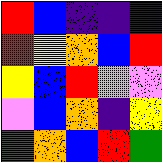[["red", "blue", "indigo", "indigo", "indigo"], ["red", "yellow", "orange", "blue", "red"], ["yellow", "blue", "red", "violet", "violet"], ["violet", "blue", "orange", "indigo", "yellow"], ["green", "orange", "blue", "red", "green"]]